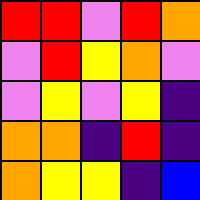[["red", "red", "violet", "red", "orange"], ["violet", "red", "yellow", "orange", "violet"], ["violet", "yellow", "violet", "yellow", "indigo"], ["orange", "orange", "indigo", "red", "indigo"], ["orange", "yellow", "yellow", "indigo", "blue"]]